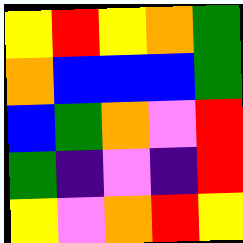[["yellow", "red", "yellow", "orange", "green"], ["orange", "blue", "blue", "blue", "green"], ["blue", "green", "orange", "violet", "red"], ["green", "indigo", "violet", "indigo", "red"], ["yellow", "violet", "orange", "red", "yellow"]]